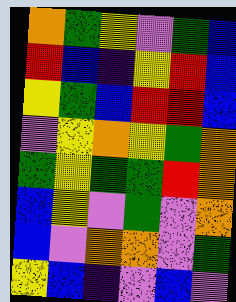[["orange", "green", "yellow", "violet", "green", "blue"], ["red", "blue", "indigo", "yellow", "red", "blue"], ["yellow", "green", "blue", "red", "red", "blue"], ["violet", "yellow", "orange", "yellow", "green", "orange"], ["green", "yellow", "green", "green", "red", "orange"], ["blue", "yellow", "violet", "green", "violet", "orange"], ["blue", "violet", "orange", "orange", "violet", "green"], ["yellow", "blue", "indigo", "violet", "blue", "violet"]]